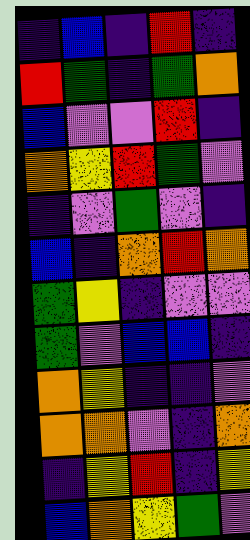[["indigo", "blue", "indigo", "red", "indigo"], ["red", "green", "indigo", "green", "orange"], ["blue", "violet", "violet", "red", "indigo"], ["orange", "yellow", "red", "green", "violet"], ["indigo", "violet", "green", "violet", "indigo"], ["blue", "indigo", "orange", "red", "orange"], ["green", "yellow", "indigo", "violet", "violet"], ["green", "violet", "blue", "blue", "indigo"], ["orange", "yellow", "indigo", "indigo", "violet"], ["orange", "orange", "violet", "indigo", "orange"], ["indigo", "yellow", "red", "indigo", "yellow"], ["blue", "orange", "yellow", "green", "violet"]]